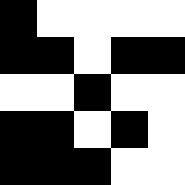[["black", "white", "white", "white", "white"], ["black", "black", "white", "black", "black"], ["white", "white", "black", "white", "white"], ["black", "black", "white", "black", "white"], ["black", "black", "black", "white", "white"]]